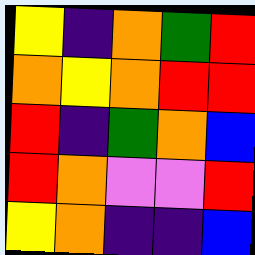[["yellow", "indigo", "orange", "green", "red"], ["orange", "yellow", "orange", "red", "red"], ["red", "indigo", "green", "orange", "blue"], ["red", "orange", "violet", "violet", "red"], ["yellow", "orange", "indigo", "indigo", "blue"]]